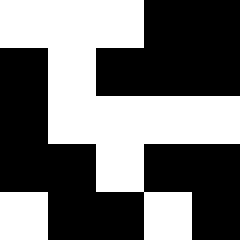[["white", "white", "white", "black", "black"], ["black", "white", "black", "black", "black"], ["black", "white", "white", "white", "white"], ["black", "black", "white", "black", "black"], ["white", "black", "black", "white", "black"]]